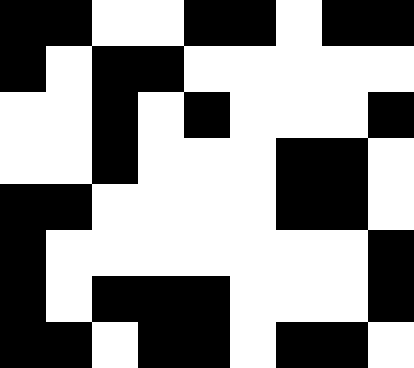[["black", "black", "white", "white", "black", "black", "white", "black", "black"], ["black", "white", "black", "black", "white", "white", "white", "white", "white"], ["white", "white", "black", "white", "black", "white", "white", "white", "black"], ["white", "white", "black", "white", "white", "white", "black", "black", "white"], ["black", "black", "white", "white", "white", "white", "black", "black", "white"], ["black", "white", "white", "white", "white", "white", "white", "white", "black"], ["black", "white", "black", "black", "black", "white", "white", "white", "black"], ["black", "black", "white", "black", "black", "white", "black", "black", "white"]]